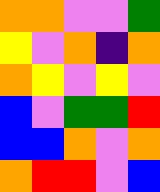[["orange", "orange", "violet", "violet", "green"], ["yellow", "violet", "orange", "indigo", "orange"], ["orange", "yellow", "violet", "yellow", "violet"], ["blue", "violet", "green", "green", "red"], ["blue", "blue", "orange", "violet", "orange"], ["orange", "red", "red", "violet", "blue"]]